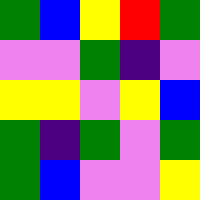[["green", "blue", "yellow", "red", "green"], ["violet", "violet", "green", "indigo", "violet"], ["yellow", "yellow", "violet", "yellow", "blue"], ["green", "indigo", "green", "violet", "green"], ["green", "blue", "violet", "violet", "yellow"]]